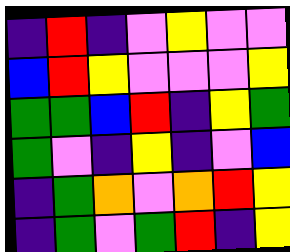[["indigo", "red", "indigo", "violet", "yellow", "violet", "violet"], ["blue", "red", "yellow", "violet", "violet", "violet", "yellow"], ["green", "green", "blue", "red", "indigo", "yellow", "green"], ["green", "violet", "indigo", "yellow", "indigo", "violet", "blue"], ["indigo", "green", "orange", "violet", "orange", "red", "yellow"], ["indigo", "green", "violet", "green", "red", "indigo", "yellow"]]